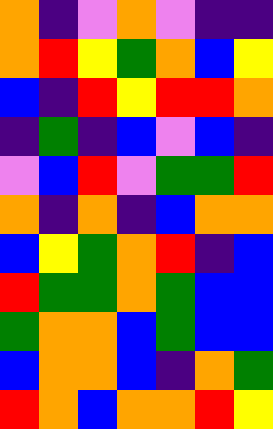[["orange", "indigo", "violet", "orange", "violet", "indigo", "indigo"], ["orange", "red", "yellow", "green", "orange", "blue", "yellow"], ["blue", "indigo", "red", "yellow", "red", "red", "orange"], ["indigo", "green", "indigo", "blue", "violet", "blue", "indigo"], ["violet", "blue", "red", "violet", "green", "green", "red"], ["orange", "indigo", "orange", "indigo", "blue", "orange", "orange"], ["blue", "yellow", "green", "orange", "red", "indigo", "blue"], ["red", "green", "green", "orange", "green", "blue", "blue"], ["green", "orange", "orange", "blue", "green", "blue", "blue"], ["blue", "orange", "orange", "blue", "indigo", "orange", "green"], ["red", "orange", "blue", "orange", "orange", "red", "yellow"]]